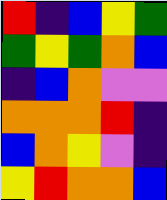[["red", "indigo", "blue", "yellow", "green"], ["green", "yellow", "green", "orange", "blue"], ["indigo", "blue", "orange", "violet", "violet"], ["orange", "orange", "orange", "red", "indigo"], ["blue", "orange", "yellow", "violet", "indigo"], ["yellow", "red", "orange", "orange", "blue"]]